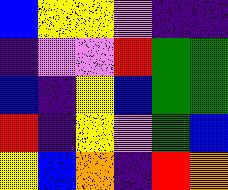[["blue", "yellow", "yellow", "violet", "indigo", "indigo"], ["indigo", "violet", "violet", "red", "green", "green"], ["blue", "indigo", "yellow", "blue", "green", "green"], ["red", "indigo", "yellow", "violet", "green", "blue"], ["yellow", "blue", "orange", "indigo", "red", "orange"]]